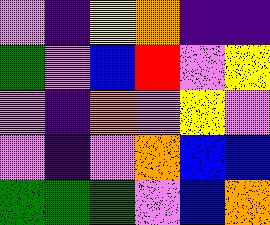[["violet", "indigo", "yellow", "orange", "indigo", "indigo"], ["green", "violet", "blue", "red", "violet", "yellow"], ["violet", "indigo", "orange", "violet", "yellow", "violet"], ["violet", "indigo", "violet", "orange", "blue", "blue"], ["green", "green", "green", "violet", "blue", "orange"]]